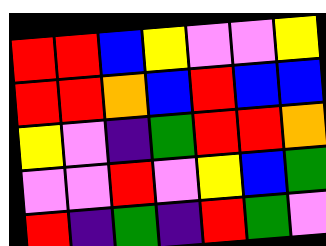[["red", "red", "blue", "yellow", "violet", "violet", "yellow"], ["red", "red", "orange", "blue", "red", "blue", "blue"], ["yellow", "violet", "indigo", "green", "red", "red", "orange"], ["violet", "violet", "red", "violet", "yellow", "blue", "green"], ["red", "indigo", "green", "indigo", "red", "green", "violet"]]